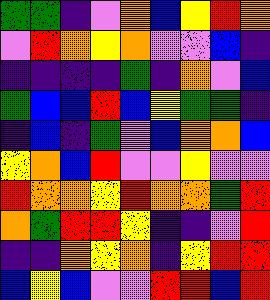[["green", "green", "indigo", "violet", "orange", "blue", "yellow", "red", "orange"], ["violet", "red", "orange", "yellow", "orange", "violet", "violet", "blue", "indigo"], ["indigo", "indigo", "indigo", "indigo", "green", "indigo", "orange", "violet", "blue"], ["green", "blue", "blue", "red", "blue", "yellow", "green", "green", "indigo"], ["indigo", "blue", "indigo", "green", "violet", "blue", "orange", "orange", "blue"], ["yellow", "orange", "blue", "red", "violet", "violet", "yellow", "violet", "violet"], ["red", "orange", "orange", "yellow", "red", "orange", "orange", "green", "red"], ["orange", "green", "red", "red", "yellow", "indigo", "indigo", "violet", "red"], ["indigo", "indigo", "orange", "yellow", "orange", "indigo", "yellow", "red", "red"], ["blue", "yellow", "blue", "violet", "violet", "red", "red", "blue", "red"]]